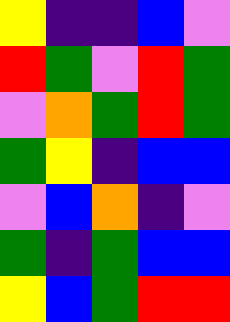[["yellow", "indigo", "indigo", "blue", "violet"], ["red", "green", "violet", "red", "green"], ["violet", "orange", "green", "red", "green"], ["green", "yellow", "indigo", "blue", "blue"], ["violet", "blue", "orange", "indigo", "violet"], ["green", "indigo", "green", "blue", "blue"], ["yellow", "blue", "green", "red", "red"]]